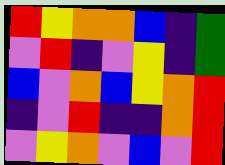[["red", "yellow", "orange", "orange", "blue", "indigo", "green"], ["violet", "red", "indigo", "violet", "yellow", "indigo", "green"], ["blue", "violet", "orange", "blue", "yellow", "orange", "red"], ["indigo", "violet", "red", "indigo", "indigo", "orange", "red"], ["violet", "yellow", "orange", "violet", "blue", "violet", "red"]]